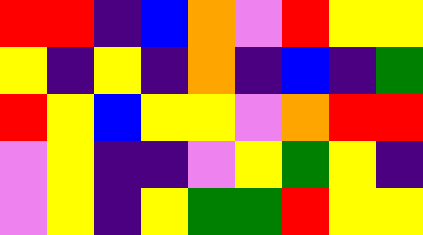[["red", "red", "indigo", "blue", "orange", "violet", "red", "yellow", "yellow"], ["yellow", "indigo", "yellow", "indigo", "orange", "indigo", "blue", "indigo", "green"], ["red", "yellow", "blue", "yellow", "yellow", "violet", "orange", "red", "red"], ["violet", "yellow", "indigo", "indigo", "violet", "yellow", "green", "yellow", "indigo"], ["violet", "yellow", "indigo", "yellow", "green", "green", "red", "yellow", "yellow"]]